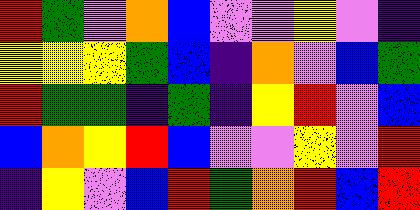[["red", "green", "violet", "orange", "blue", "violet", "violet", "yellow", "violet", "indigo"], ["yellow", "yellow", "yellow", "green", "blue", "indigo", "orange", "violet", "blue", "green"], ["red", "green", "green", "indigo", "green", "indigo", "yellow", "red", "violet", "blue"], ["blue", "orange", "yellow", "red", "blue", "violet", "violet", "yellow", "violet", "red"], ["indigo", "yellow", "violet", "blue", "red", "green", "orange", "red", "blue", "red"]]